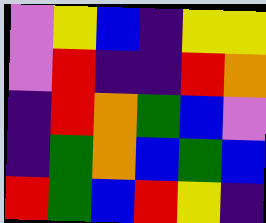[["violet", "yellow", "blue", "indigo", "yellow", "yellow"], ["violet", "red", "indigo", "indigo", "red", "orange"], ["indigo", "red", "orange", "green", "blue", "violet"], ["indigo", "green", "orange", "blue", "green", "blue"], ["red", "green", "blue", "red", "yellow", "indigo"]]